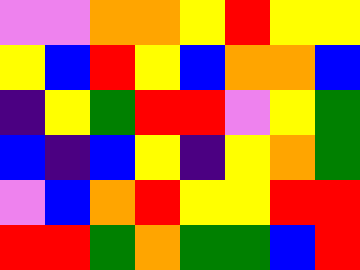[["violet", "violet", "orange", "orange", "yellow", "red", "yellow", "yellow"], ["yellow", "blue", "red", "yellow", "blue", "orange", "orange", "blue"], ["indigo", "yellow", "green", "red", "red", "violet", "yellow", "green"], ["blue", "indigo", "blue", "yellow", "indigo", "yellow", "orange", "green"], ["violet", "blue", "orange", "red", "yellow", "yellow", "red", "red"], ["red", "red", "green", "orange", "green", "green", "blue", "red"]]